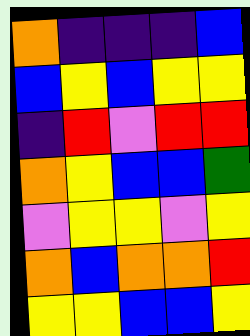[["orange", "indigo", "indigo", "indigo", "blue"], ["blue", "yellow", "blue", "yellow", "yellow"], ["indigo", "red", "violet", "red", "red"], ["orange", "yellow", "blue", "blue", "green"], ["violet", "yellow", "yellow", "violet", "yellow"], ["orange", "blue", "orange", "orange", "red"], ["yellow", "yellow", "blue", "blue", "yellow"]]